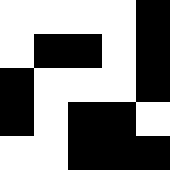[["white", "white", "white", "white", "black"], ["white", "black", "black", "white", "black"], ["black", "white", "white", "white", "black"], ["black", "white", "black", "black", "white"], ["white", "white", "black", "black", "black"]]